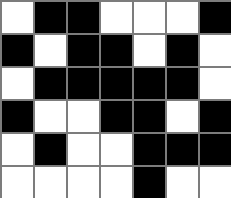[["white", "black", "black", "white", "white", "white", "black"], ["black", "white", "black", "black", "white", "black", "white"], ["white", "black", "black", "black", "black", "black", "white"], ["black", "white", "white", "black", "black", "white", "black"], ["white", "black", "white", "white", "black", "black", "black"], ["white", "white", "white", "white", "black", "white", "white"]]